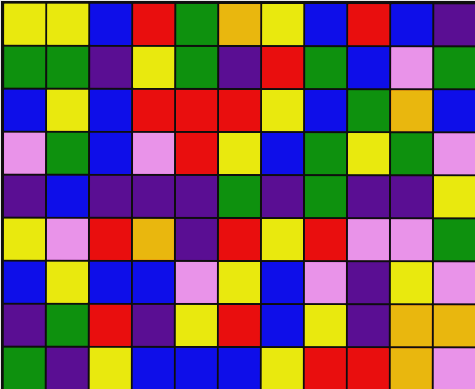[["yellow", "yellow", "blue", "red", "green", "orange", "yellow", "blue", "red", "blue", "indigo"], ["green", "green", "indigo", "yellow", "green", "indigo", "red", "green", "blue", "violet", "green"], ["blue", "yellow", "blue", "red", "red", "red", "yellow", "blue", "green", "orange", "blue"], ["violet", "green", "blue", "violet", "red", "yellow", "blue", "green", "yellow", "green", "violet"], ["indigo", "blue", "indigo", "indigo", "indigo", "green", "indigo", "green", "indigo", "indigo", "yellow"], ["yellow", "violet", "red", "orange", "indigo", "red", "yellow", "red", "violet", "violet", "green"], ["blue", "yellow", "blue", "blue", "violet", "yellow", "blue", "violet", "indigo", "yellow", "violet"], ["indigo", "green", "red", "indigo", "yellow", "red", "blue", "yellow", "indigo", "orange", "orange"], ["green", "indigo", "yellow", "blue", "blue", "blue", "yellow", "red", "red", "orange", "violet"]]